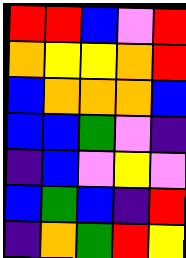[["red", "red", "blue", "violet", "red"], ["orange", "yellow", "yellow", "orange", "red"], ["blue", "orange", "orange", "orange", "blue"], ["blue", "blue", "green", "violet", "indigo"], ["indigo", "blue", "violet", "yellow", "violet"], ["blue", "green", "blue", "indigo", "red"], ["indigo", "orange", "green", "red", "yellow"]]